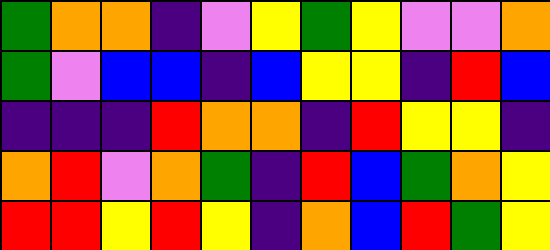[["green", "orange", "orange", "indigo", "violet", "yellow", "green", "yellow", "violet", "violet", "orange"], ["green", "violet", "blue", "blue", "indigo", "blue", "yellow", "yellow", "indigo", "red", "blue"], ["indigo", "indigo", "indigo", "red", "orange", "orange", "indigo", "red", "yellow", "yellow", "indigo"], ["orange", "red", "violet", "orange", "green", "indigo", "red", "blue", "green", "orange", "yellow"], ["red", "red", "yellow", "red", "yellow", "indigo", "orange", "blue", "red", "green", "yellow"]]